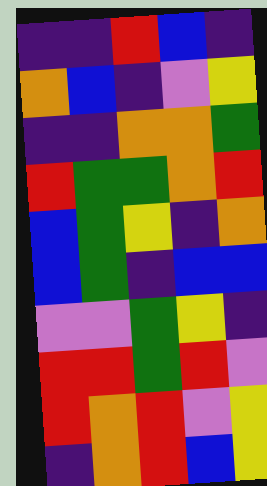[["indigo", "indigo", "red", "blue", "indigo"], ["orange", "blue", "indigo", "violet", "yellow"], ["indigo", "indigo", "orange", "orange", "green"], ["red", "green", "green", "orange", "red"], ["blue", "green", "yellow", "indigo", "orange"], ["blue", "green", "indigo", "blue", "blue"], ["violet", "violet", "green", "yellow", "indigo"], ["red", "red", "green", "red", "violet"], ["red", "orange", "red", "violet", "yellow"], ["indigo", "orange", "red", "blue", "yellow"]]